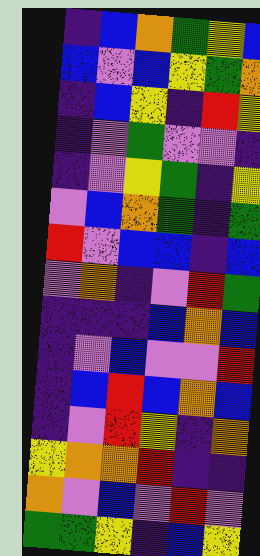[["indigo", "blue", "orange", "green", "yellow", "blue"], ["blue", "violet", "blue", "yellow", "green", "orange"], ["indigo", "blue", "yellow", "indigo", "red", "yellow"], ["indigo", "violet", "green", "violet", "violet", "indigo"], ["indigo", "violet", "yellow", "green", "indigo", "yellow"], ["violet", "blue", "orange", "green", "indigo", "green"], ["red", "violet", "blue", "blue", "indigo", "blue"], ["violet", "orange", "indigo", "violet", "red", "green"], ["indigo", "indigo", "indigo", "blue", "orange", "blue"], ["indigo", "violet", "blue", "violet", "violet", "red"], ["indigo", "blue", "red", "blue", "orange", "blue"], ["indigo", "violet", "red", "yellow", "indigo", "orange"], ["yellow", "orange", "orange", "red", "indigo", "indigo"], ["orange", "violet", "blue", "violet", "red", "violet"], ["green", "green", "yellow", "indigo", "blue", "yellow"]]